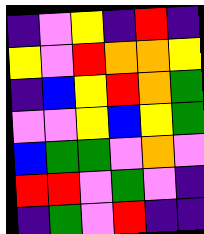[["indigo", "violet", "yellow", "indigo", "red", "indigo"], ["yellow", "violet", "red", "orange", "orange", "yellow"], ["indigo", "blue", "yellow", "red", "orange", "green"], ["violet", "violet", "yellow", "blue", "yellow", "green"], ["blue", "green", "green", "violet", "orange", "violet"], ["red", "red", "violet", "green", "violet", "indigo"], ["indigo", "green", "violet", "red", "indigo", "indigo"]]